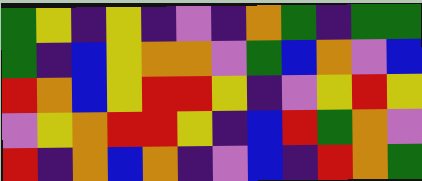[["green", "yellow", "indigo", "yellow", "indigo", "violet", "indigo", "orange", "green", "indigo", "green", "green"], ["green", "indigo", "blue", "yellow", "orange", "orange", "violet", "green", "blue", "orange", "violet", "blue"], ["red", "orange", "blue", "yellow", "red", "red", "yellow", "indigo", "violet", "yellow", "red", "yellow"], ["violet", "yellow", "orange", "red", "red", "yellow", "indigo", "blue", "red", "green", "orange", "violet"], ["red", "indigo", "orange", "blue", "orange", "indigo", "violet", "blue", "indigo", "red", "orange", "green"]]